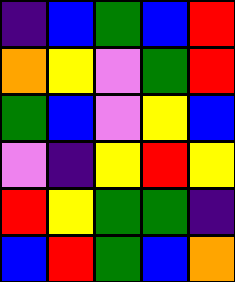[["indigo", "blue", "green", "blue", "red"], ["orange", "yellow", "violet", "green", "red"], ["green", "blue", "violet", "yellow", "blue"], ["violet", "indigo", "yellow", "red", "yellow"], ["red", "yellow", "green", "green", "indigo"], ["blue", "red", "green", "blue", "orange"]]